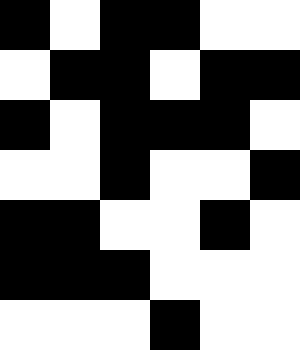[["black", "white", "black", "black", "white", "white"], ["white", "black", "black", "white", "black", "black"], ["black", "white", "black", "black", "black", "white"], ["white", "white", "black", "white", "white", "black"], ["black", "black", "white", "white", "black", "white"], ["black", "black", "black", "white", "white", "white"], ["white", "white", "white", "black", "white", "white"]]